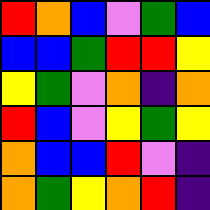[["red", "orange", "blue", "violet", "green", "blue"], ["blue", "blue", "green", "red", "red", "yellow"], ["yellow", "green", "violet", "orange", "indigo", "orange"], ["red", "blue", "violet", "yellow", "green", "yellow"], ["orange", "blue", "blue", "red", "violet", "indigo"], ["orange", "green", "yellow", "orange", "red", "indigo"]]